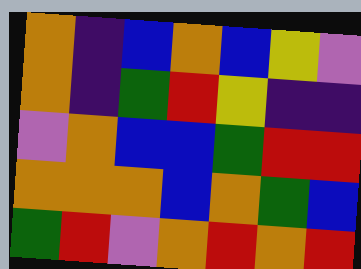[["orange", "indigo", "blue", "orange", "blue", "yellow", "violet"], ["orange", "indigo", "green", "red", "yellow", "indigo", "indigo"], ["violet", "orange", "blue", "blue", "green", "red", "red"], ["orange", "orange", "orange", "blue", "orange", "green", "blue"], ["green", "red", "violet", "orange", "red", "orange", "red"]]